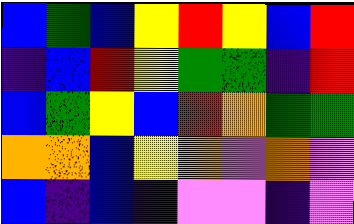[["blue", "green", "blue", "yellow", "red", "yellow", "blue", "red"], ["indigo", "blue", "red", "yellow", "green", "green", "indigo", "red"], ["blue", "green", "yellow", "blue", "red", "orange", "green", "green"], ["orange", "orange", "blue", "yellow", "orange", "violet", "orange", "violet"], ["blue", "indigo", "blue", "indigo", "violet", "violet", "indigo", "violet"]]